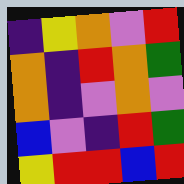[["indigo", "yellow", "orange", "violet", "red"], ["orange", "indigo", "red", "orange", "green"], ["orange", "indigo", "violet", "orange", "violet"], ["blue", "violet", "indigo", "red", "green"], ["yellow", "red", "red", "blue", "red"]]